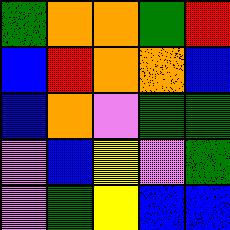[["green", "orange", "orange", "green", "red"], ["blue", "red", "orange", "orange", "blue"], ["blue", "orange", "violet", "green", "green"], ["violet", "blue", "yellow", "violet", "green"], ["violet", "green", "yellow", "blue", "blue"]]